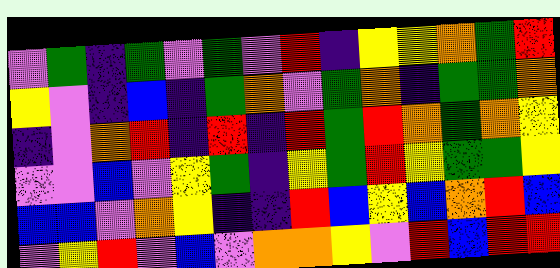[["violet", "green", "indigo", "green", "violet", "green", "violet", "red", "indigo", "yellow", "yellow", "orange", "green", "red"], ["yellow", "violet", "indigo", "blue", "indigo", "green", "orange", "violet", "green", "orange", "indigo", "green", "green", "orange"], ["indigo", "violet", "orange", "red", "indigo", "red", "indigo", "red", "green", "red", "orange", "green", "orange", "yellow"], ["violet", "violet", "blue", "violet", "yellow", "green", "indigo", "yellow", "green", "red", "yellow", "green", "green", "yellow"], ["blue", "blue", "violet", "orange", "yellow", "indigo", "indigo", "red", "blue", "yellow", "blue", "orange", "red", "blue"], ["violet", "yellow", "red", "violet", "blue", "violet", "orange", "orange", "yellow", "violet", "red", "blue", "red", "red"]]